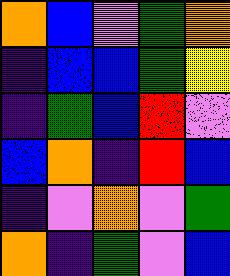[["orange", "blue", "violet", "green", "orange"], ["indigo", "blue", "blue", "green", "yellow"], ["indigo", "green", "blue", "red", "violet"], ["blue", "orange", "indigo", "red", "blue"], ["indigo", "violet", "orange", "violet", "green"], ["orange", "indigo", "green", "violet", "blue"]]